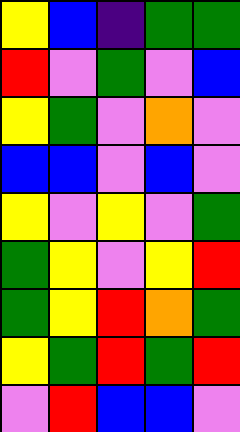[["yellow", "blue", "indigo", "green", "green"], ["red", "violet", "green", "violet", "blue"], ["yellow", "green", "violet", "orange", "violet"], ["blue", "blue", "violet", "blue", "violet"], ["yellow", "violet", "yellow", "violet", "green"], ["green", "yellow", "violet", "yellow", "red"], ["green", "yellow", "red", "orange", "green"], ["yellow", "green", "red", "green", "red"], ["violet", "red", "blue", "blue", "violet"]]